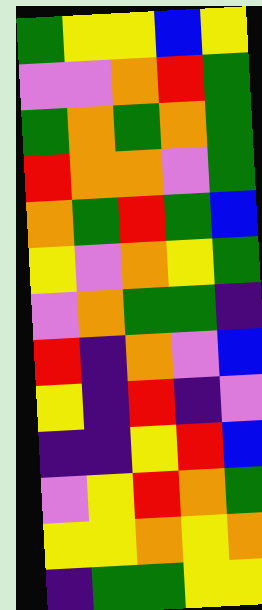[["green", "yellow", "yellow", "blue", "yellow"], ["violet", "violet", "orange", "red", "green"], ["green", "orange", "green", "orange", "green"], ["red", "orange", "orange", "violet", "green"], ["orange", "green", "red", "green", "blue"], ["yellow", "violet", "orange", "yellow", "green"], ["violet", "orange", "green", "green", "indigo"], ["red", "indigo", "orange", "violet", "blue"], ["yellow", "indigo", "red", "indigo", "violet"], ["indigo", "indigo", "yellow", "red", "blue"], ["violet", "yellow", "red", "orange", "green"], ["yellow", "yellow", "orange", "yellow", "orange"], ["indigo", "green", "green", "yellow", "yellow"]]